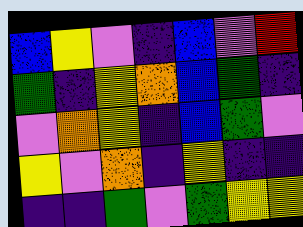[["blue", "yellow", "violet", "indigo", "blue", "violet", "red"], ["green", "indigo", "yellow", "orange", "blue", "green", "indigo"], ["violet", "orange", "yellow", "indigo", "blue", "green", "violet"], ["yellow", "violet", "orange", "indigo", "yellow", "indigo", "indigo"], ["indigo", "indigo", "green", "violet", "green", "yellow", "yellow"]]